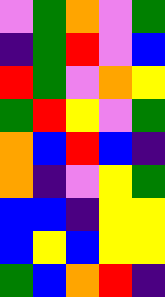[["violet", "green", "orange", "violet", "green"], ["indigo", "green", "red", "violet", "blue"], ["red", "green", "violet", "orange", "yellow"], ["green", "red", "yellow", "violet", "green"], ["orange", "blue", "red", "blue", "indigo"], ["orange", "indigo", "violet", "yellow", "green"], ["blue", "blue", "indigo", "yellow", "yellow"], ["blue", "yellow", "blue", "yellow", "yellow"], ["green", "blue", "orange", "red", "indigo"]]